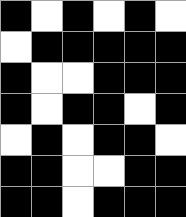[["black", "white", "black", "white", "black", "white"], ["white", "black", "black", "black", "black", "black"], ["black", "white", "white", "black", "black", "black"], ["black", "white", "black", "black", "white", "black"], ["white", "black", "white", "black", "black", "white"], ["black", "black", "white", "white", "black", "black"], ["black", "black", "white", "black", "black", "black"]]